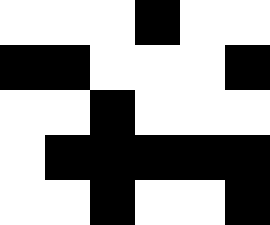[["white", "white", "white", "black", "white", "white"], ["black", "black", "white", "white", "white", "black"], ["white", "white", "black", "white", "white", "white"], ["white", "black", "black", "black", "black", "black"], ["white", "white", "black", "white", "white", "black"]]